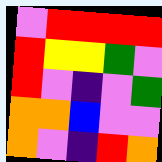[["violet", "red", "red", "red", "red"], ["red", "yellow", "yellow", "green", "violet"], ["red", "violet", "indigo", "violet", "green"], ["orange", "orange", "blue", "violet", "violet"], ["orange", "violet", "indigo", "red", "orange"]]